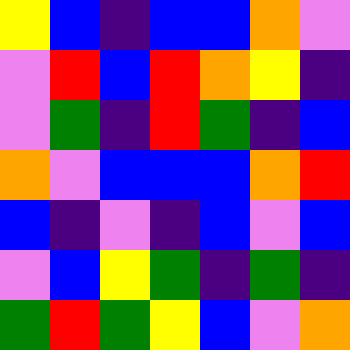[["yellow", "blue", "indigo", "blue", "blue", "orange", "violet"], ["violet", "red", "blue", "red", "orange", "yellow", "indigo"], ["violet", "green", "indigo", "red", "green", "indigo", "blue"], ["orange", "violet", "blue", "blue", "blue", "orange", "red"], ["blue", "indigo", "violet", "indigo", "blue", "violet", "blue"], ["violet", "blue", "yellow", "green", "indigo", "green", "indigo"], ["green", "red", "green", "yellow", "blue", "violet", "orange"]]